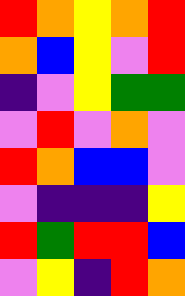[["red", "orange", "yellow", "orange", "red"], ["orange", "blue", "yellow", "violet", "red"], ["indigo", "violet", "yellow", "green", "green"], ["violet", "red", "violet", "orange", "violet"], ["red", "orange", "blue", "blue", "violet"], ["violet", "indigo", "indigo", "indigo", "yellow"], ["red", "green", "red", "red", "blue"], ["violet", "yellow", "indigo", "red", "orange"]]